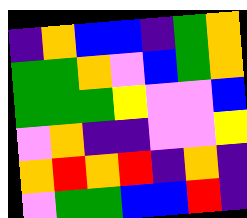[["indigo", "orange", "blue", "blue", "indigo", "green", "orange"], ["green", "green", "orange", "violet", "blue", "green", "orange"], ["green", "green", "green", "yellow", "violet", "violet", "blue"], ["violet", "orange", "indigo", "indigo", "violet", "violet", "yellow"], ["orange", "red", "orange", "red", "indigo", "orange", "indigo"], ["violet", "green", "green", "blue", "blue", "red", "indigo"]]